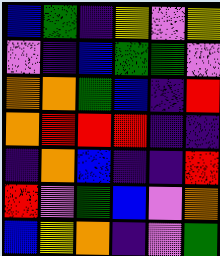[["blue", "green", "indigo", "yellow", "violet", "yellow"], ["violet", "indigo", "blue", "green", "green", "violet"], ["orange", "orange", "green", "blue", "indigo", "red"], ["orange", "red", "red", "red", "indigo", "indigo"], ["indigo", "orange", "blue", "indigo", "indigo", "red"], ["red", "violet", "green", "blue", "violet", "orange"], ["blue", "yellow", "orange", "indigo", "violet", "green"]]